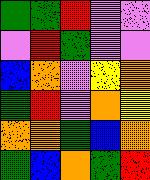[["green", "green", "red", "violet", "violet"], ["violet", "red", "green", "violet", "violet"], ["blue", "orange", "violet", "yellow", "orange"], ["green", "red", "violet", "orange", "yellow"], ["orange", "orange", "green", "blue", "orange"], ["green", "blue", "orange", "green", "red"]]